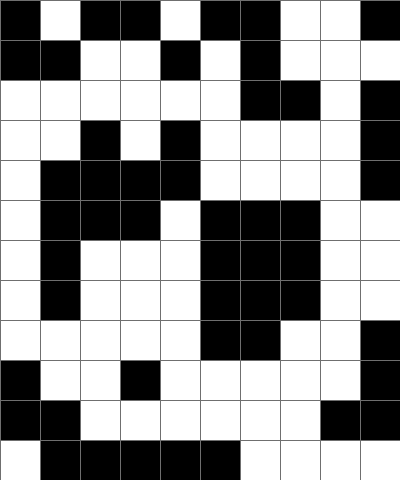[["black", "white", "black", "black", "white", "black", "black", "white", "white", "black"], ["black", "black", "white", "white", "black", "white", "black", "white", "white", "white"], ["white", "white", "white", "white", "white", "white", "black", "black", "white", "black"], ["white", "white", "black", "white", "black", "white", "white", "white", "white", "black"], ["white", "black", "black", "black", "black", "white", "white", "white", "white", "black"], ["white", "black", "black", "black", "white", "black", "black", "black", "white", "white"], ["white", "black", "white", "white", "white", "black", "black", "black", "white", "white"], ["white", "black", "white", "white", "white", "black", "black", "black", "white", "white"], ["white", "white", "white", "white", "white", "black", "black", "white", "white", "black"], ["black", "white", "white", "black", "white", "white", "white", "white", "white", "black"], ["black", "black", "white", "white", "white", "white", "white", "white", "black", "black"], ["white", "black", "black", "black", "black", "black", "white", "white", "white", "white"]]